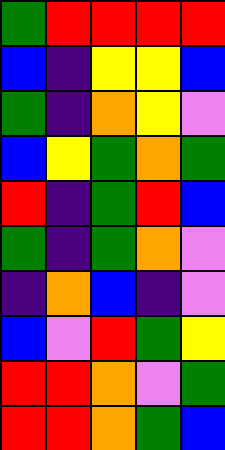[["green", "red", "red", "red", "red"], ["blue", "indigo", "yellow", "yellow", "blue"], ["green", "indigo", "orange", "yellow", "violet"], ["blue", "yellow", "green", "orange", "green"], ["red", "indigo", "green", "red", "blue"], ["green", "indigo", "green", "orange", "violet"], ["indigo", "orange", "blue", "indigo", "violet"], ["blue", "violet", "red", "green", "yellow"], ["red", "red", "orange", "violet", "green"], ["red", "red", "orange", "green", "blue"]]